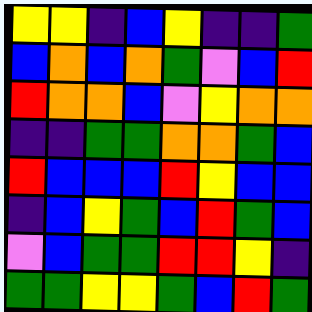[["yellow", "yellow", "indigo", "blue", "yellow", "indigo", "indigo", "green"], ["blue", "orange", "blue", "orange", "green", "violet", "blue", "red"], ["red", "orange", "orange", "blue", "violet", "yellow", "orange", "orange"], ["indigo", "indigo", "green", "green", "orange", "orange", "green", "blue"], ["red", "blue", "blue", "blue", "red", "yellow", "blue", "blue"], ["indigo", "blue", "yellow", "green", "blue", "red", "green", "blue"], ["violet", "blue", "green", "green", "red", "red", "yellow", "indigo"], ["green", "green", "yellow", "yellow", "green", "blue", "red", "green"]]